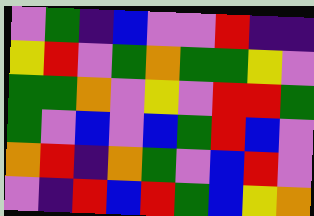[["violet", "green", "indigo", "blue", "violet", "violet", "red", "indigo", "indigo"], ["yellow", "red", "violet", "green", "orange", "green", "green", "yellow", "violet"], ["green", "green", "orange", "violet", "yellow", "violet", "red", "red", "green"], ["green", "violet", "blue", "violet", "blue", "green", "red", "blue", "violet"], ["orange", "red", "indigo", "orange", "green", "violet", "blue", "red", "violet"], ["violet", "indigo", "red", "blue", "red", "green", "blue", "yellow", "orange"]]